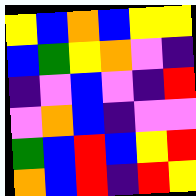[["yellow", "blue", "orange", "blue", "yellow", "yellow"], ["blue", "green", "yellow", "orange", "violet", "indigo"], ["indigo", "violet", "blue", "violet", "indigo", "red"], ["violet", "orange", "blue", "indigo", "violet", "violet"], ["green", "blue", "red", "blue", "yellow", "red"], ["orange", "blue", "red", "indigo", "red", "yellow"]]